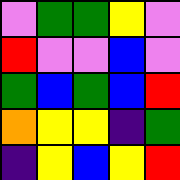[["violet", "green", "green", "yellow", "violet"], ["red", "violet", "violet", "blue", "violet"], ["green", "blue", "green", "blue", "red"], ["orange", "yellow", "yellow", "indigo", "green"], ["indigo", "yellow", "blue", "yellow", "red"]]